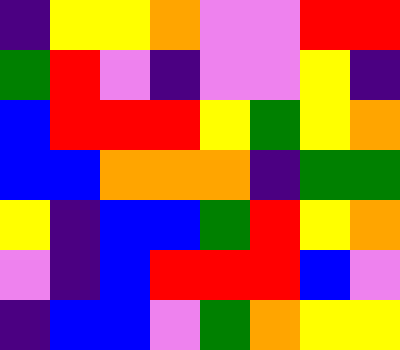[["indigo", "yellow", "yellow", "orange", "violet", "violet", "red", "red"], ["green", "red", "violet", "indigo", "violet", "violet", "yellow", "indigo"], ["blue", "red", "red", "red", "yellow", "green", "yellow", "orange"], ["blue", "blue", "orange", "orange", "orange", "indigo", "green", "green"], ["yellow", "indigo", "blue", "blue", "green", "red", "yellow", "orange"], ["violet", "indigo", "blue", "red", "red", "red", "blue", "violet"], ["indigo", "blue", "blue", "violet", "green", "orange", "yellow", "yellow"]]